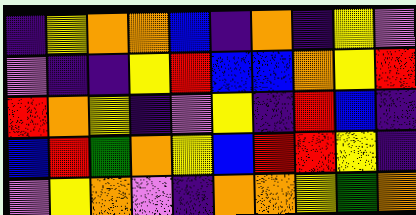[["indigo", "yellow", "orange", "orange", "blue", "indigo", "orange", "indigo", "yellow", "violet"], ["violet", "indigo", "indigo", "yellow", "red", "blue", "blue", "orange", "yellow", "red"], ["red", "orange", "yellow", "indigo", "violet", "yellow", "indigo", "red", "blue", "indigo"], ["blue", "red", "green", "orange", "yellow", "blue", "red", "red", "yellow", "indigo"], ["violet", "yellow", "orange", "violet", "indigo", "orange", "orange", "yellow", "green", "orange"]]